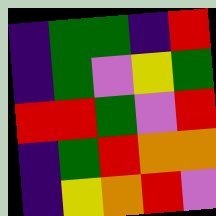[["indigo", "green", "green", "indigo", "red"], ["indigo", "green", "violet", "yellow", "green"], ["red", "red", "green", "violet", "red"], ["indigo", "green", "red", "orange", "orange"], ["indigo", "yellow", "orange", "red", "violet"]]